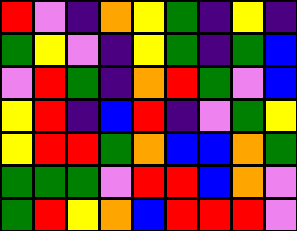[["red", "violet", "indigo", "orange", "yellow", "green", "indigo", "yellow", "indigo"], ["green", "yellow", "violet", "indigo", "yellow", "green", "indigo", "green", "blue"], ["violet", "red", "green", "indigo", "orange", "red", "green", "violet", "blue"], ["yellow", "red", "indigo", "blue", "red", "indigo", "violet", "green", "yellow"], ["yellow", "red", "red", "green", "orange", "blue", "blue", "orange", "green"], ["green", "green", "green", "violet", "red", "red", "blue", "orange", "violet"], ["green", "red", "yellow", "orange", "blue", "red", "red", "red", "violet"]]